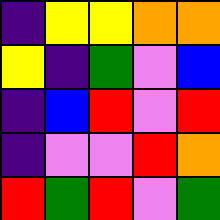[["indigo", "yellow", "yellow", "orange", "orange"], ["yellow", "indigo", "green", "violet", "blue"], ["indigo", "blue", "red", "violet", "red"], ["indigo", "violet", "violet", "red", "orange"], ["red", "green", "red", "violet", "green"]]